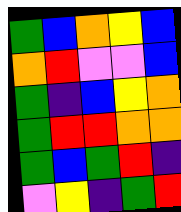[["green", "blue", "orange", "yellow", "blue"], ["orange", "red", "violet", "violet", "blue"], ["green", "indigo", "blue", "yellow", "orange"], ["green", "red", "red", "orange", "orange"], ["green", "blue", "green", "red", "indigo"], ["violet", "yellow", "indigo", "green", "red"]]